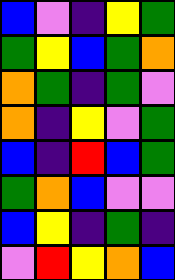[["blue", "violet", "indigo", "yellow", "green"], ["green", "yellow", "blue", "green", "orange"], ["orange", "green", "indigo", "green", "violet"], ["orange", "indigo", "yellow", "violet", "green"], ["blue", "indigo", "red", "blue", "green"], ["green", "orange", "blue", "violet", "violet"], ["blue", "yellow", "indigo", "green", "indigo"], ["violet", "red", "yellow", "orange", "blue"]]